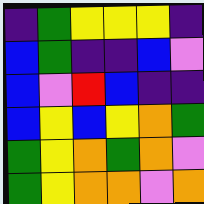[["indigo", "green", "yellow", "yellow", "yellow", "indigo"], ["blue", "green", "indigo", "indigo", "blue", "violet"], ["blue", "violet", "red", "blue", "indigo", "indigo"], ["blue", "yellow", "blue", "yellow", "orange", "green"], ["green", "yellow", "orange", "green", "orange", "violet"], ["green", "yellow", "orange", "orange", "violet", "orange"]]